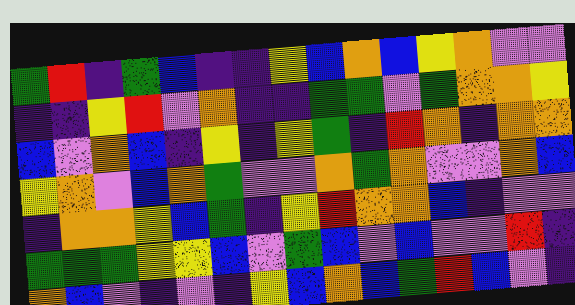[["green", "red", "indigo", "green", "blue", "indigo", "indigo", "yellow", "blue", "orange", "blue", "yellow", "orange", "violet", "violet"], ["indigo", "indigo", "yellow", "red", "violet", "orange", "indigo", "indigo", "green", "green", "violet", "green", "orange", "orange", "yellow"], ["blue", "violet", "orange", "blue", "indigo", "yellow", "indigo", "yellow", "green", "indigo", "red", "orange", "indigo", "orange", "orange"], ["yellow", "orange", "violet", "blue", "orange", "green", "violet", "violet", "orange", "green", "orange", "violet", "violet", "orange", "blue"], ["indigo", "orange", "orange", "yellow", "blue", "green", "indigo", "yellow", "red", "orange", "orange", "blue", "indigo", "violet", "violet"], ["green", "green", "green", "yellow", "yellow", "blue", "violet", "green", "blue", "violet", "blue", "violet", "violet", "red", "indigo"], ["orange", "blue", "violet", "indigo", "violet", "indigo", "yellow", "blue", "orange", "blue", "green", "red", "blue", "violet", "indigo"]]